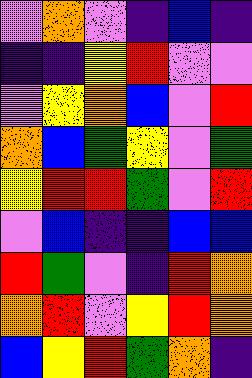[["violet", "orange", "violet", "indigo", "blue", "indigo"], ["indigo", "indigo", "yellow", "red", "violet", "violet"], ["violet", "yellow", "orange", "blue", "violet", "red"], ["orange", "blue", "green", "yellow", "violet", "green"], ["yellow", "red", "red", "green", "violet", "red"], ["violet", "blue", "indigo", "indigo", "blue", "blue"], ["red", "green", "violet", "indigo", "red", "orange"], ["orange", "red", "violet", "yellow", "red", "orange"], ["blue", "yellow", "red", "green", "orange", "indigo"]]